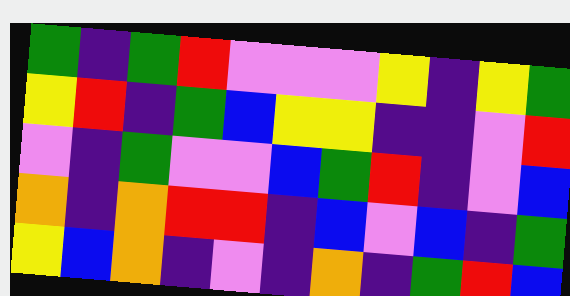[["green", "indigo", "green", "red", "violet", "violet", "violet", "yellow", "indigo", "yellow", "green"], ["yellow", "red", "indigo", "green", "blue", "yellow", "yellow", "indigo", "indigo", "violet", "red"], ["violet", "indigo", "green", "violet", "violet", "blue", "green", "red", "indigo", "violet", "blue"], ["orange", "indigo", "orange", "red", "red", "indigo", "blue", "violet", "blue", "indigo", "green"], ["yellow", "blue", "orange", "indigo", "violet", "indigo", "orange", "indigo", "green", "red", "blue"]]